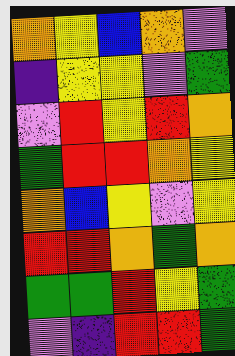[["orange", "yellow", "blue", "orange", "violet"], ["indigo", "yellow", "yellow", "violet", "green"], ["violet", "red", "yellow", "red", "orange"], ["green", "red", "red", "orange", "yellow"], ["orange", "blue", "yellow", "violet", "yellow"], ["red", "red", "orange", "green", "orange"], ["green", "green", "red", "yellow", "green"], ["violet", "indigo", "red", "red", "green"]]